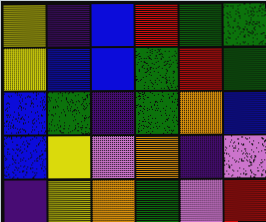[["yellow", "indigo", "blue", "red", "green", "green"], ["yellow", "blue", "blue", "green", "red", "green"], ["blue", "green", "indigo", "green", "orange", "blue"], ["blue", "yellow", "violet", "orange", "indigo", "violet"], ["indigo", "yellow", "orange", "green", "violet", "red"]]